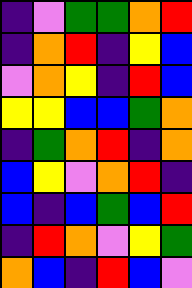[["indigo", "violet", "green", "green", "orange", "red"], ["indigo", "orange", "red", "indigo", "yellow", "blue"], ["violet", "orange", "yellow", "indigo", "red", "blue"], ["yellow", "yellow", "blue", "blue", "green", "orange"], ["indigo", "green", "orange", "red", "indigo", "orange"], ["blue", "yellow", "violet", "orange", "red", "indigo"], ["blue", "indigo", "blue", "green", "blue", "red"], ["indigo", "red", "orange", "violet", "yellow", "green"], ["orange", "blue", "indigo", "red", "blue", "violet"]]